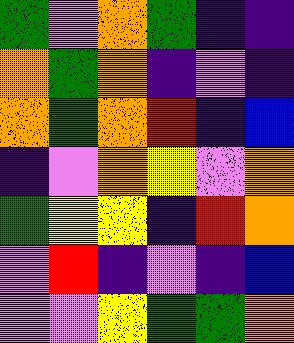[["green", "violet", "orange", "green", "indigo", "indigo"], ["orange", "green", "orange", "indigo", "violet", "indigo"], ["orange", "green", "orange", "red", "indigo", "blue"], ["indigo", "violet", "orange", "yellow", "violet", "orange"], ["green", "yellow", "yellow", "indigo", "red", "orange"], ["violet", "red", "indigo", "violet", "indigo", "blue"], ["violet", "violet", "yellow", "green", "green", "orange"]]